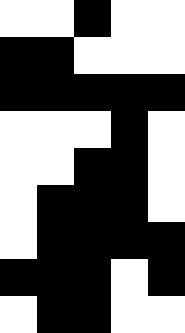[["white", "white", "black", "white", "white"], ["black", "black", "white", "white", "white"], ["black", "black", "black", "black", "black"], ["white", "white", "white", "black", "white"], ["white", "white", "black", "black", "white"], ["white", "black", "black", "black", "white"], ["white", "black", "black", "black", "black"], ["black", "black", "black", "white", "black"], ["white", "black", "black", "white", "white"]]